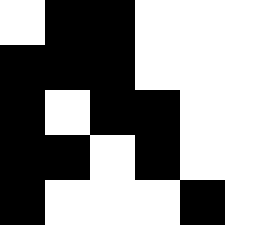[["white", "black", "black", "white", "white", "white"], ["black", "black", "black", "white", "white", "white"], ["black", "white", "black", "black", "white", "white"], ["black", "black", "white", "black", "white", "white"], ["black", "white", "white", "white", "black", "white"]]